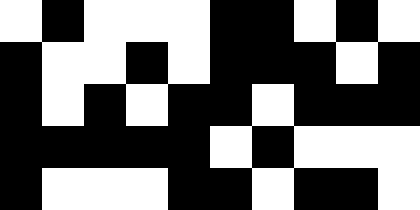[["white", "black", "white", "white", "white", "black", "black", "white", "black", "white"], ["black", "white", "white", "black", "white", "black", "black", "black", "white", "black"], ["black", "white", "black", "white", "black", "black", "white", "black", "black", "black"], ["black", "black", "black", "black", "black", "white", "black", "white", "white", "white"], ["black", "white", "white", "white", "black", "black", "white", "black", "black", "white"]]